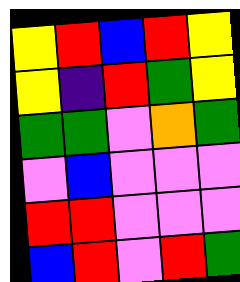[["yellow", "red", "blue", "red", "yellow"], ["yellow", "indigo", "red", "green", "yellow"], ["green", "green", "violet", "orange", "green"], ["violet", "blue", "violet", "violet", "violet"], ["red", "red", "violet", "violet", "violet"], ["blue", "red", "violet", "red", "green"]]